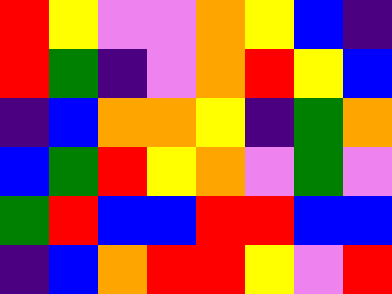[["red", "yellow", "violet", "violet", "orange", "yellow", "blue", "indigo"], ["red", "green", "indigo", "violet", "orange", "red", "yellow", "blue"], ["indigo", "blue", "orange", "orange", "yellow", "indigo", "green", "orange"], ["blue", "green", "red", "yellow", "orange", "violet", "green", "violet"], ["green", "red", "blue", "blue", "red", "red", "blue", "blue"], ["indigo", "blue", "orange", "red", "red", "yellow", "violet", "red"]]